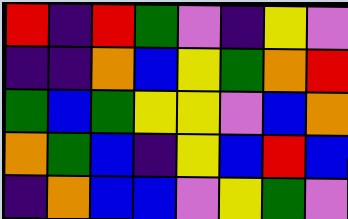[["red", "indigo", "red", "green", "violet", "indigo", "yellow", "violet"], ["indigo", "indigo", "orange", "blue", "yellow", "green", "orange", "red"], ["green", "blue", "green", "yellow", "yellow", "violet", "blue", "orange"], ["orange", "green", "blue", "indigo", "yellow", "blue", "red", "blue"], ["indigo", "orange", "blue", "blue", "violet", "yellow", "green", "violet"]]